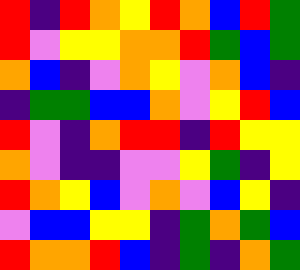[["red", "indigo", "red", "orange", "yellow", "red", "orange", "blue", "red", "green"], ["red", "violet", "yellow", "yellow", "orange", "orange", "red", "green", "blue", "green"], ["orange", "blue", "indigo", "violet", "orange", "yellow", "violet", "orange", "blue", "indigo"], ["indigo", "green", "green", "blue", "blue", "orange", "violet", "yellow", "red", "blue"], ["red", "violet", "indigo", "orange", "red", "red", "indigo", "red", "yellow", "yellow"], ["orange", "violet", "indigo", "indigo", "violet", "violet", "yellow", "green", "indigo", "yellow"], ["red", "orange", "yellow", "blue", "violet", "orange", "violet", "blue", "yellow", "indigo"], ["violet", "blue", "blue", "yellow", "yellow", "indigo", "green", "orange", "green", "blue"], ["red", "orange", "orange", "red", "blue", "indigo", "green", "indigo", "orange", "green"]]